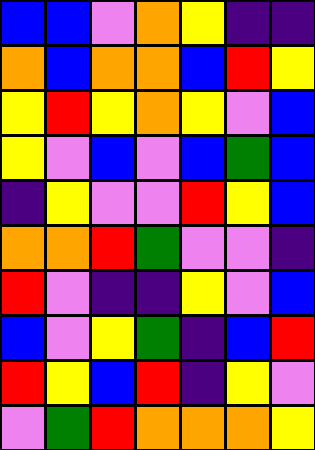[["blue", "blue", "violet", "orange", "yellow", "indigo", "indigo"], ["orange", "blue", "orange", "orange", "blue", "red", "yellow"], ["yellow", "red", "yellow", "orange", "yellow", "violet", "blue"], ["yellow", "violet", "blue", "violet", "blue", "green", "blue"], ["indigo", "yellow", "violet", "violet", "red", "yellow", "blue"], ["orange", "orange", "red", "green", "violet", "violet", "indigo"], ["red", "violet", "indigo", "indigo", "yellow", "violet", "blue"], ["blue", "violet", "yellow", "green", "indigo", "blue", "red"], ["red", "yellow", "blue", "red", "indigo", "yellow", "violet"], ["violet", "green", "red", "orange", "orange", "orange", "yellow"]]